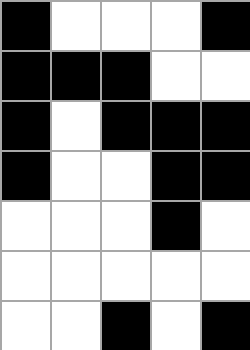[["black", "white", "white", "white", "black"], ["black", "black", "black", "white", "white"], ["black", "white", "black", "black", "black"], ["black", "white", "white", "black", "black"], ["white", "white", "white", "black", "white"], ["white", "white", "white", "white", "white"], ["white", "white", "black", "white", "black"]]